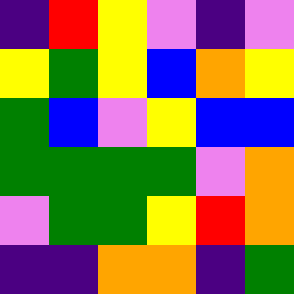[["indigo", "red", "yellow", "violet", "indigo", "violet"], ["yellow", "green", "yellow", "blue", "orange", "yellow"], ["green", "blue", "violet", "yellow", "blue", "blue"], ["green", "green", "green", "green", "violet", "orange"], ["violet", "green", "green", "yellow", "red", "orange"], ["indigo", "indigo", "orange", "orange", "indigo", "green"]]